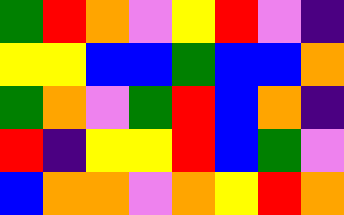[["green", "red", "orange", "violet", "yellow", "red", "violet", "indigo"], ["yellow", "yellow", "blue", "blue", "green", "blue", "blue", "orange"], ["green", "orange", "violet", "green", "red", "blue", "orange", "indigo"], ["red", "indigo", "yellow", "yellow", "red", "blue", "green", "violet"], ["blue", "orange", "orange", "violet", "orange", "yellow", "red", "orange"]]